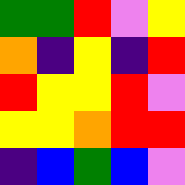[["green", "green", "red", "violet", "yellow"], ["orange", "indigo", "yellow", "indigo", "red"], ["red", "yellow", "yellow", "red", "violet"], ["yellow", "yellow", "orange", "red", "red"], ["indigo", "blue", "green", "blue", "violet"]]